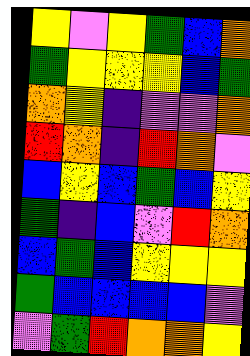[["yellow", "violet", "yellow", "green", "blue", "orange"], ["green", "yellow", "yellow", "yellow", "blue", "green"], ["orange", "yellow", "indigo", "violet", "violet", "orange"], ["red", "orange", "indigo", "red", "orange", "violet"], ["blue", "yellow", "blue", "green", "blue", "yellow"], ["green", "indigo", "blue", "violet", "red", "orange"], ["blue", "green", "blue", "yellow", "yellow", "yellow"], ["green", "blue", "blue", "blue", "blue", "violet"], ["violet", "green", "red", "orange", "orange", "yellow"]]